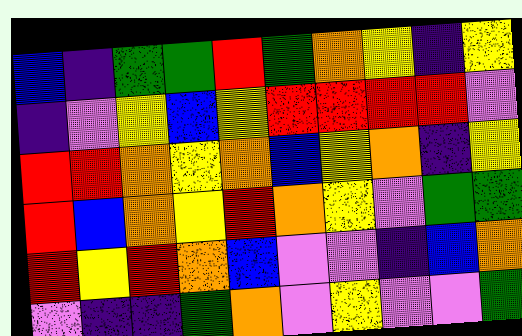[["blue", "indigo", "green", "green", "red", "green", "orange", "yellow", "indigo", "yellow"], ["indigo", "violet", "yellow", "blue", "yellow", "red", "red", "red", "red", "violet"], ["red", "red", "orange", "yellow", "orange", "blue", "yellow", "orange", "indigo", "yellow"], ["red", "blue", "orange", "yellow", "red", "orange", "yellow", "violet", "green", "green"], ["red", "yellow", "red", "orange", "blue", "violet", "violet", "indigo", "blue", "orange"], ["violet", "indigo", "indigo", "green", "orange", "violet", "yellow", "violet", "violet", "green"]]